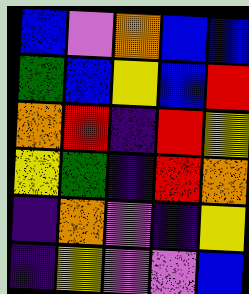[["blue", "violet", "orange", "blue", "blue"], ["green", "blue", "yellow", "blue", "red"], ["orange", "red", "indigo", "red", "yellow"], ["yellow", "green", "indigo", "red", "orange"], ["indigo", "orange", "violet", "indigo", "yellow"], ["indigo", "yellow", "violet", "violet", "blue"]]